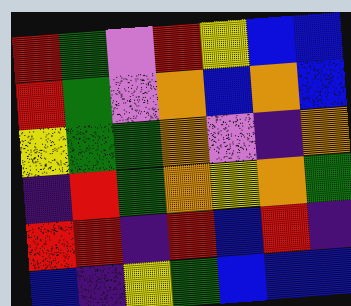[["red", "green", "violet", "red", "yellow", "blue", "blue"], ["red", "green", "violet", "orange", "blue", "orange", "blue"], ["yellow", "green", "green", "orange", "violet", "indigo", "orange"], ["indigo", "red", "green", "orange", "yellow", "orange", "green"], ["red", "red", "indigo", "red", "blue", "red", "indigo"], ["blue", "indigo", "yellow", "green", "blue", "blue", "blue"]]